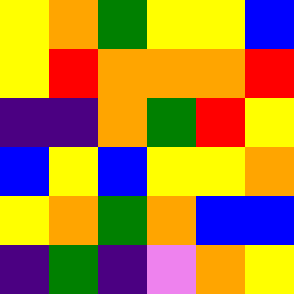[["yellow", "orange", "green", "yellow", "yellow", "blue"], ["yellow", "red", "orange", "orange", "orange", "red"], ["indigo", "indigo", "orange", "green", "red", "yellow"], ["blue", "yellow", "blue", "yellow", "yellow", "orange"], ["yellow", "orange", "green", "orange", "blue", "blue"], ["indigo", "green", "indigo", "violet", "orange", "yellow"]]